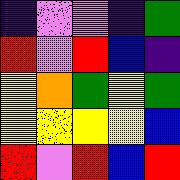[["indigo", "violet", "violet", "indigo", "green"], ["red", "violet", "red", "blue", "indigo"], ["yellow", "orange", "green", "yellow", "green"], ["yellow", "yellow", "yellow", "yellow", "blue"], ["red", "violet", "red", "blue", "red"]]